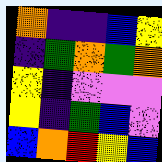[["orange", "indigo", "indigo", "blue", "yellow"], ["indigo", "green", "orange", "green", "orange"], ["yellow", "indigo", "violet", "violet", "violet"], ["yellow", "indigo", "green", "blue", "violet"], ["blue", "orange", "red", "yellow", "blue"]]